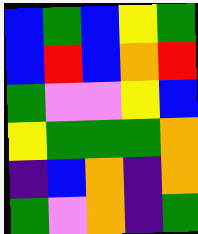[["blue", "green", "blue", "yellow", "green"], ["blue", "red", "blue", "orange", "red"], ["green", "violet", "violet", "yellow", "blue"], ["yellow", "green", "green", "green", "orange"], ["indigo", "blue", "orange", "indigo", "orange"], ["green", "violet", "orange", "indigo", "green"]]